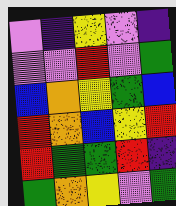[["violet", "indigo", "yellow", "violet", "indigo"], ["violet", "violet", "red", "violet", "green"], ["blue", "orange", "yellow", "green", "blue"], ["red", "orange", "blue", "yellow", "red"], ["red", "green", "green", "red", "indigo"], ["green", "orange", "yellow", "violet", "green"]]